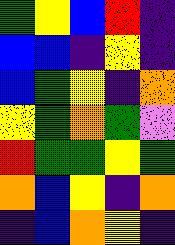[["green", "yellow", "blue", "red", "indigo"], ["blue", "blue", "indigo", "yellow", "indigo"], ["blue", "green", "yellow", "indigo", "orange"], ["yellow", "green", "orange", "green", "violet"], ["red", "green", "green", "yellow", "green"], ["orange", "blue", "yellow", "indigo", "orange"], ["indigo", "blue", "orange", "yellow", "indigo"]]